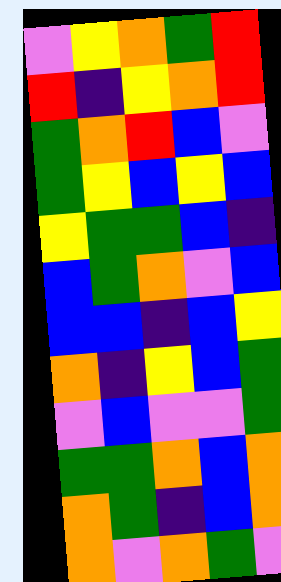[["violet", "yellow", "orange", "green", "red"], ["red", "indigo", "yellow", "orange", "red"], ["green", "orange", "red", "blue", "violet"], ["green", "yellow", "blue", "yellow", "blue"], ["yellow", "green", "green", "blue", "indigo"], ["blue", "green", "orange", "violet", "blue"], ["blue", "blue", "indigo", "blue", "yellow"], ["orange", "indigo", "yellow", "blue", "green"], ["violet", "blue", "violet", "violet", "green"], ["green", "green", "orange", "blue", "orange"], ["orange", "green", "indigo", "blue", "orange"], ["orange", "violet", "orange", "green", "violet"]]